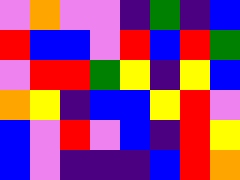[["violet", "orange", "violet", "violet", "indigo", "green", "indigo", "blue"], ["red", "blue", "blue", "violet", "red", "blue", "red", "green"], ["violet", "red", "red", "green", "yellow", "indigo", "yellow", "blue"], ["orange", "yellow", "indigo", "blue", "blue", "yellow", "red", "violet"], ["blue", "violet", "red", "violet", "blue", "indigo", "red", "yellow"], ["blue", "violet", "indigo", "indigo", "indigo", "blue", "red", "orange"]]